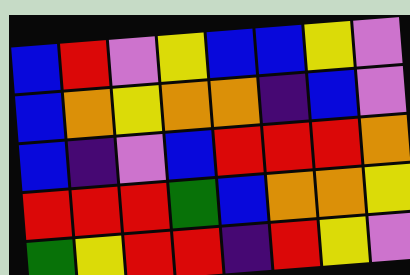[["blue", "red", "violet", "yellow", "blue", "blue", "yellow", "violet"], ["blue", "orange", "yellow", "orange", "orange", "indigo", "blue", "violet"], ["blue", "indigo", "violet", "blue", "red", "red", "red", "orange"], ["red", "red", "red", "green", "blue", "orange", "orange", "yellow"], ["green", "yellow", "red", "red", "indigo", "red", "yellow", "violet"]]